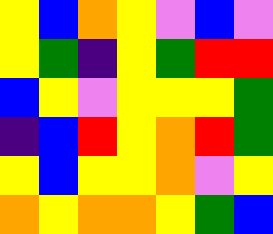[["yellow", "blue", "orange", "yellow", "violet", "blue", "violet"], ["yellow", "green", "indigo", "yellow", "green", "red", "red"], ["blue", "yellow", "violet", "yellow", "yellow", "yellow", "green"], ["indigo", "blue", "red", "yellow", "orange", "red", "green"], ["yellow", "blue", "yellow", "yellow", "orange", "violet", "yellow"], ["orange", "yellow", "orange", "orange", "yellow", "green", "blue"]]